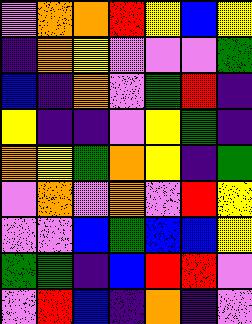[["violet", "orange", "orange", "red", "yellow", "blue", "yellow"], ["indigo", "orange", "yellow", "violet", "violet", "violet", "green"], ["blue", "indigo", "orange", "violet", "green", "red", "indigo"], ["yellow", "indigo", "indigo", "violet", "yellow", "green", "indigo"], ["orange", "yellow", "green", "orange", "yellow", "indigo", "green"], ["violet", "orange", "violet", "orange", "violet", "red", "yellow"], ["violet", "violet", "blue", "green", "blue", "blue", "yellow"], ["green", "green", "indigo", "blue", "red", "red", "violet"], ["violet", "red", "blue", "indigo", "orange", "indigo", "violet"]]